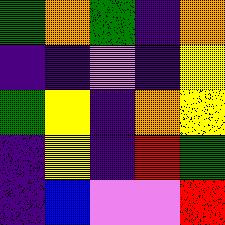[["green", "orange", "green", "indigo", "orange"], ["indigo", "indigo", "violet", "indigo", "yellow"], ["green", "yellow", "indigo", "orange", "yellow"], ["indigo", "yellow", "indigo", "red", "green"], ["indigo", "blue", "violet", "violet", "red"]]